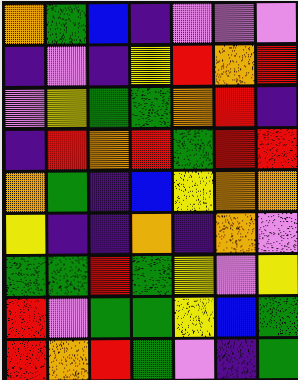[["orange", "green", "blue", "indigo", "violet", "violet", "violet"], ["indigo", "violet", "indigo", "yellow", "red", "orange", "red"], ["violet", "yellow", "green", "green", "orange", "red", "indigo"], ["indigo", "red", "orange", "red", "green", "red", "red"], ["orange", "green", "indigo", "blue", "yellow", "orange", "orange"], ["yellow", "indigo", "indigo", "orange", "indigo", "orange", "violet"], ["green", "green", "red", "green", "yellow", "violet", "yellow"], ["red", "violet", "green", "green", "yellow", "blue", "green"], ["red", "orange", "red", "green", "violet", "indigo", "green"]]